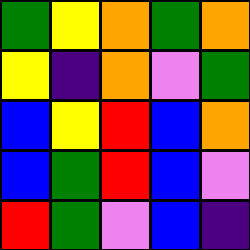[["green", "yellow", "orange", "green", "orange"], ["yellow", "indigo", "orange", "violet", "green"], ["blue", "yellow", "red", "blue", "orange"], ["blue", "green", "red", "blue", "violet"], ["red", "green", "violet", "blue", "indigo"]]